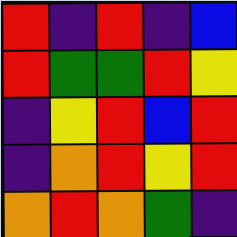[["red", "indigo", "red", "indigo", "blue"], ["red", "green", "green", "red", "yellow"], ["indigo", "yellow", "red", "blue", "red"], ["indigo", "orange", "red", "yellow", "red"], ["orange", "red", "orange", "green", "indigo"]]